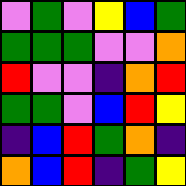[["violet", "green", "violet", "yellow", "blue", "green"], ["green", "green", "green", "violet", "violet", "orange"], ["red", "violet", "violet", "indigo", "orange", "red"], ["green", "green", "violet", "blue", "red", "yellow"], ["indigo", "blue", "red", "green", "orange", "indigo"], ["orange", "blue", "red", "indigo", "green", "yellow"]]